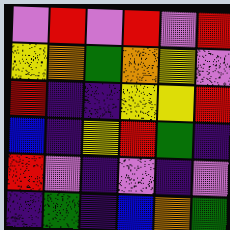[["violet", "red", "violet", "red", "violet", "red"], ["yellow", "orange", "green", "orange", "yellow", "violet"], ["red", "indigo", "indigo", "yellow", "yellow", "red"], ["blue", "indigo", "yellow", "red", "green", "indigo"], ["red", "violet", "indigo", "violet", "indigo", "violet"], ["indigo", "green", "indigo", "blue", "orange", "green"]]